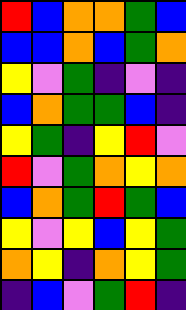[["red", "blue", "orange", "orange", "green", "blue"], ["blue", "blue", "orange", "blue", "green", "orange"], ["yellow", "violet", "green", "indigo", "violet", "indigo"], ["blue", "orange", "green", "green", "blue", "indigo"], ["yellow", "green", "indigo", "yellow", "red", "violet"], ["red", "violet", "green", "orange", "yellow", "orange"], ["blue", "orange", "green", "red", "green", "blue"], ["yellow", "violet", "yellow", "blue", "yellow", "green"], ["orange", "yellow", "indigo", "orange", "yellow", "green"], ["indigo", "blue", "violet", "green", "red", "indigo"]]